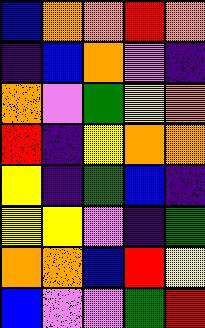[["blue", "orange", "orange", "red", "orange"], ["indigo", "blue", "orange", "violet", "indigo"], ["orange", "violet", "green", "yellow", "orange"], ["red", "indigo", "yellow", "orange", "orange"], ["yellow", "indigo", "green", "blue", "indigo"], ["yellow", "yellow", "violet", "indigo", "green"], ["orange", "orange", "blue", "red", "yellow"], ["blue", "violet", "violet", "green", "red"]]